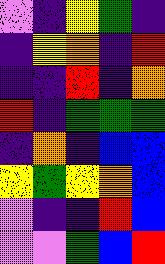[["violet", "indigo", "yellow", "green", "indigo"], ["indigo", "yellow", "orange", "indigo", "red"], ["indigo", "indigo", "red", "indigo", "orange"], ["red", "indigo", "green", "green", "green"], ["indigo", "orange", "indigo", "blue", "blue"], ["yellow", "green", "yellow", "orange", "blue"], ["violet", "indigo", "indigo", "red", "blue"], ["violet", "violet", "green", "blue", "red"]]